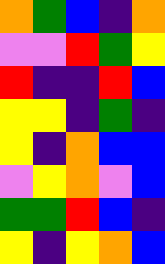[["orange", "green", "blue", "indigo", "orange"], ["violet", "violet", "red", "green", "yellow"], ["red", "indigo", "indigo", "red", "blue"], ["yellow", "yellow", "indigo", "green", "indigo"], ["yellow", "indigo", "orange", "blue", "blue"], ["violet", "yellow", "orange", "violet", "blue"], ["green", "green", "red", "blue", "indigo"], ["yellow", "indigo", "yellow", "orange", "blue"]]